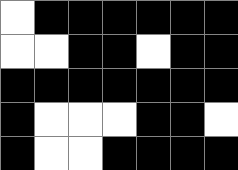[["white", "black", "black", "black", "black", "black", "black"], ["white", "white", "black", "black", "white", "black", "black"], ["black", "black", "black", "black", "black", "black", "black"], ["black", "white", "white", "white", "black", "black", "white"], ["black", "white", "white", "black", "black", "black", "black"]]